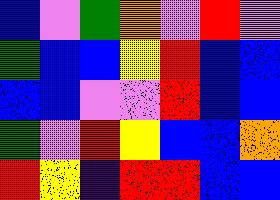[["blue", "violet", "green", "orange", "violet", "red", "violet"], ["green", "blue", "blue", "yellow", "red", "blue", "blue"], ["blue", "blue", "violet", "violet", "red", "blue", "blue"], ["green", "violet", "red", "yellow", "blue", "blue", "orange"], ["red", "yellow", "indigo", "red", "red", "blue", "blue"]]